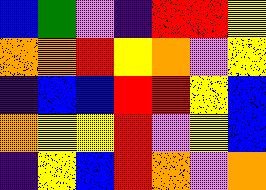[["blue", "green", "violet", "indigo", "red", "red", "yellow"], ["orange", "orange", "red", "yellow", "orange", "violet", "yellow"], ["indigo", "blue", "blue", "red", "red", "yellow", "blue"], ["orange", "yellow", "yellow", "red", "violet", "yellow", "blue"], ["indigo", "yellow", "blue", "red", "orange", "violet", "orange"]]